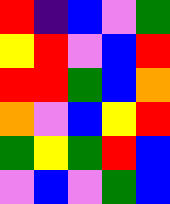[["red", "indigo", "blue", "violet", "green"], ["yellow", "red", "violet", "blue", "red"], ["red", "red", "green", "blue", "orange"], ["orange", "violet", "blue", "yellow", "red"], ["green", "yellow", "green", "red", "blue"], ["violet", "blue", "violet", "green", "blue"]]